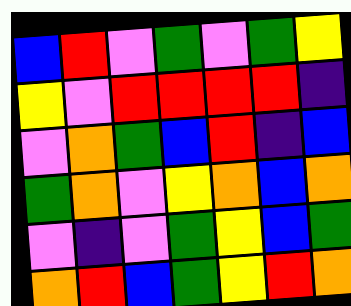[["blue", "red", "violet", "green", "violet", "green", "yellow"], ["yellow", "violet", "red", "red", "red", "red", "indigo"], ["violet", "orange", "green", "blue", "red", "indigo", "blue"], ["green", "orange", "violet", "yellow", "orange", "blue", "orange"], ["violet", "indigo", "violet", "green", "yellow", "blue", "green"], ["orange", "red", "blue", "green", "yellow", "red", "orange"]]